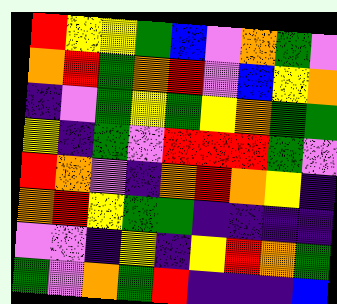[["red", "yellow", "yellow", "green", "blue", "violet", "orange", "green", "violet"], ["orange", "red", "green", "orange", "red", "violet", "blue", "yellow", "orange"], ["indigo", "violet", "green", "yellow", "green", "yellow", "orange", "green", "green"], ["yellow", "indigo", "green", "violet", "red", "red", "red", "green", "violet"], ["red", "orange", "violet", "indigo", "orange", "red", "orange", "yellow", "indigo"], ["orange", "red", "yellow", "green", "green", "indigo", "indigo", "indigo", "indigo"], ["violet", "violet", "indigo", "yellow", "indigo", "yellow", "red", "orange", "green"], ["green", "violet", "orange", "green", "red", "indigo", "indigo", "indigo", "blue"]]